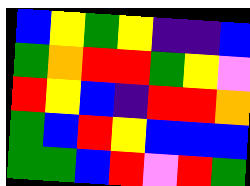[["blue", "yellow", "green", "yellow", "indigo", "indigo", "blue"], ["green", "orange", "red", "red", "green", "yellow", "violet"], ["red", "yellow", "blue", "indigo", "red", "red", "orange"], ["green", "blue", "red", "yellow", "blue", "blue", "blue"], ["green", "green", "blue", "red", "violet", "red", "green"]]